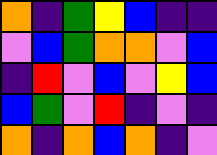[["orange", "indigo", "green", "yellow", "blue", "indigo", "indigo"], ["violet", "blue", "green", "orange", "orange", "violet", "blue"], ["indigo", "red", "violet", "blue", "violet", "yellow", "blue"], ["blue", "green", "violet", "red", "indigo", "violet", "indigo"], ["orange", "indigo", "orange", "blue", "orange", "indigo", "violet"]]